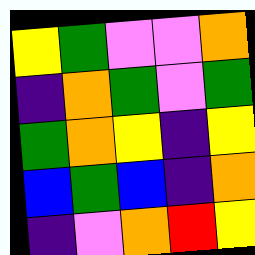[["yellow", "green", "violet", "violet", "orange"], ["indigo", "orange", "green", "violet", "green"], ["green", "orange", "yellow", "indigo", "yellow"], ["blue", "green", "blue", "indigo", "orange"], ["indigo", "violet", "orange", "red", "yellow"]]